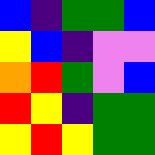[["blue", "indigo", "green", "green", "blue"], ["yellow", "blue", "indigo", "violet", "violet"], ["orange", "red", "green", "violet", "blue"], ["red", "yellow", "indigo", "green", "green"], ["yellow", "red", "yellow", "green", "green"]]